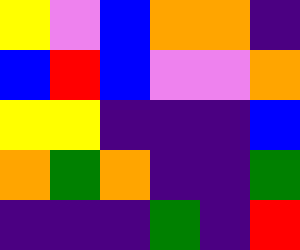[["yellow", "violet", "blue", "orange", "orange", "indigo"], ["blue", "red", "blue", "violet", "violet", "orange"], ["yellow", "yellow", "indigo", "indigo", "indigo", "blue"], ["orange", "green", "orange", "indigo", "indigo", "green"], ["indigo", "indigo", "indigo", "green", "indigo", "red"]]